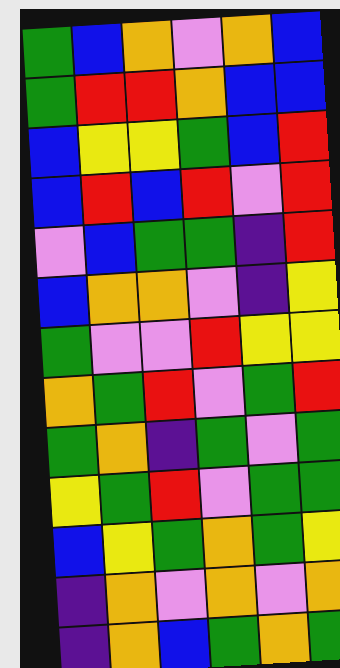[["green", "blue", "orange", "violet", "orange", "blue"], ["green", "red", "red", "orange", "blue", "blue"], ["blue", "yellow", "yellow", "green", "blue", "red"], ["blue", "red", "blue", "red", "violet", "red"], ["violet", "blue", "green", "green", "indigo", "red"], ["blue", "orange", "orange", "violet", "indigo", "yellow"], ["green", "violet", "violet", "red", "yellow", "yellow"], ["orange", "green", "red", "violet", "green", "red"], ["green", "orange", "indigo", "green", "violet", "green"], ["yellow", "green", "red", "violet", "green", "green"], ["blue", "yellow", "green", "orange", "green", "yellow"], ["indigo", "orange", "violet", "orange", "violet", "orange"], ["indigo", "orange", "blue", "green", "orange", "green"]]